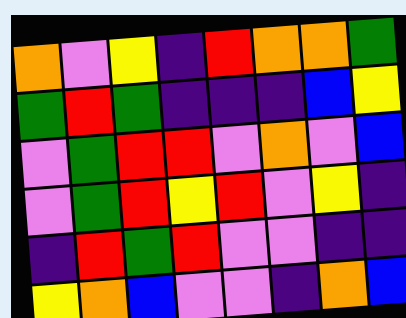[["orange", "violet", "yellow", "indigo", "red", "orange", "orange", "green"], ["green", "red", "green", "indigo", "indigo", "indigo", "blue", "yellow"], ["violet", "green", "red", "red", "violet", "orange", "violet", "blue"], ["violet", "green", "red", "yellow", "red", "violet", "yellow", "indigo"], ["indigo", "red", "green", "red", "violet", "violet", "indigo", "indigo"], ["yellow", "orange", "blue", "violet", "violet", "indigo", "orange", "blue"]]